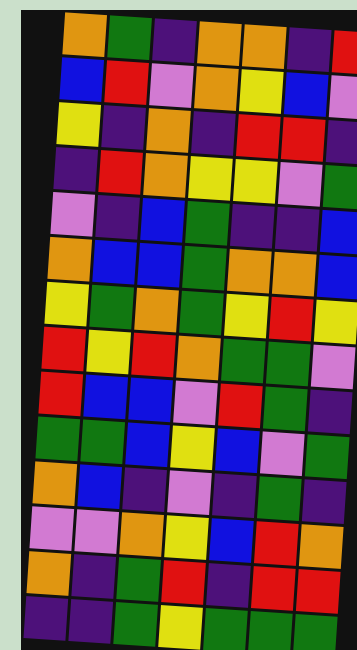[["orange", "green", "indigo", "orange", "orange", "indigo", "red"], ["blue", "red", "violet", "orange", "yellow", "blue", "violet"], ["yellow", "indigo", "orange", "indigo", "red", "red", "indigo"], ["indigo", "red", "orange", "yellow", "yellow", "violet", "green"], ["violet", "indigo", "blue", "green", "indigo", "indigo", "blue"], ["orange", "blue", "blue", "green", "orange", "orange", "blue"], ["yellow", "green", "orange", "green", "yellow", "red", "yellow"], ["red", "yellow", "red", "orange", "green", "green", "violet"], ["red", "blue", "blue", "violet", "red", "green", "indigo"], ["green", "green", "blue", "yellow", "blue", "violet", "green"], ["orange", "blue", "indigo", "violet", "indigo", "green", "indigo"], ["violet", "violet", "orange", "yellow", "blue", "red", "orange"], ["orange", "indigo", "green", "red", "indigo", "red", "red"], ["indigo", "indigo", "green", "yellow", "green", "green", "green"]]